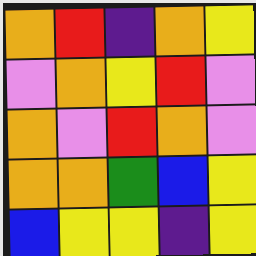[["orange", "red", "indigo", "orange", "yellow"], ["violet", "orange", "yellow", "red", "violet"], ["orange", "violet", "red", "orange", "violet"], ["orange", "orange", "green", "blue", "yellow"], ["blue", "yellow", "yellow", "indigo", "yellow"]]